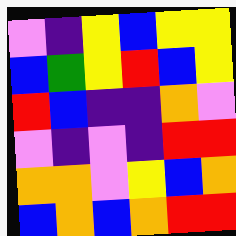[["violet", "indigo", "yellow", "blue", "yellow", "yellow"], ["blue", "green", "yellow", "red", "blue", "yellow"], ["red", "blue", "indigo", "indigo", "orange", "violet"], ["violet", "indigo", "violet", "indigo", "red", "red"], ["orange", "orange", "violet", "yellow", "blue", "orange"], ["blue", "orange", "blue", "orange", "red", "red"]]